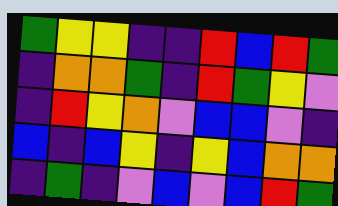[["green", "yellow", "yellow", "indigo", "indigo", "red", "blue", "red", "green"], ["indigo", "orange", "orange", "green", "indigo", "red", "green", "yellow", "violet"], ["indigo", "red", "yellow", "orange", "violet", "blue", "blue", "violet", "indigo"], ["blue", "indigo", "blue", "yellow", "indigo", "yellow", "blue", "orange", "orange"], ["indigo", "green", "indigo", "violet", "blue", "violet", "blue", "red", "green"]]